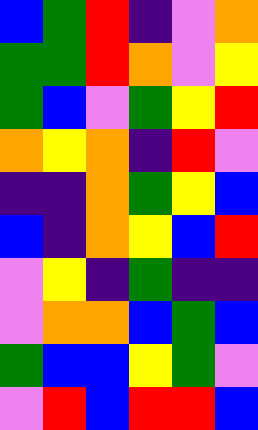[["blue", "green", "red", "indigo", "violet", "orange"], ["green", "green", "red", "orange", "violet", "yellow"], ["green", "blue", "violet", "green", "yellow", "red"], ["orange", "yellow", "orange", "indigo", "red", "violet"], ["indigo", "indigo", "orange", "green", "yellow", "blue"], ["blue", "indigo", "orange", "yellow", "blue", "red"], ["violet", "yellow", "indigo", "green", "indigo", "indigo"], ["violet", "orange", "orange", "blue", "green", "blue"], ["green", "blue", "blue", "yellow", "green", "violet"], ["violet", "red", "blue", "red", "red", "blue"]]